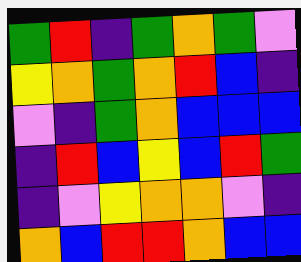[["green", "red", "indigo", "green", "orange", "green", "violet"], ["yellow", "orange", "green", "orange", "red", "blue", "indigo"], ["violet", "indigo", "green", "orange", "blue", "blue", "blue"], ["indigo", "red", "blue", "yellow", "blue", "red", "green"], ["indigo", "violet", "yellow", "orange", "orange", "violet", "indigo"], ["orange", "blue", "red", "red", "orange", "blue", "blue"]]